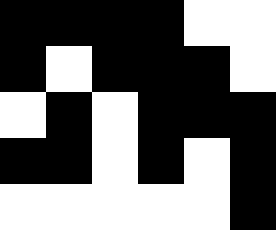[["black", "black", "black", "black", "white", "white"], ["black", "white", "black", "black", "black", "white"], ["white", "black", "white", "black", "black", "black"], ["black", "black", "white", "black", "white", "black"], ["white", "white", "white", "white", "white", "black"]]